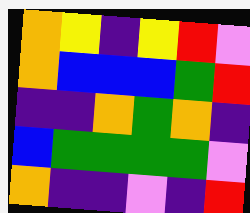[["orange", "yellow", "indigo", "yellow", "red", "violet"], ["orange", "blue", "blue", "blue", "green", "red"], ["indigo", "indigo", "orange", "green", "orange", "indigo"], ["blue", "green", "green", "green", "green", "violet"], ["orange", "indigo", "indigo", "violet", "indigo", "red"]]